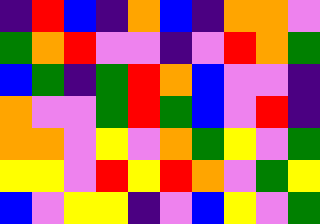[["indigo", "red", "blue", "indigo", "orange", "blue", "indigo", "orange", "orange", "violet"], ["green", "orange", "red", "violet", "violet", "indigo", "violet", "red", "orange", "green"], ["blue", "green", "indigo", "green", "red", "orange", "blue", "violet", "violet", "indigo"], ["orange", "violet", "violet", "green", "red", "green", "blue", "violet", "red", "indigo"], ["orange", "orange", "violet", "yellow", "violet", "orange", "green", "yellow", "violet", "green"], ["yellow", "yellow", "violet", "red", "yellow", "red", "orange", "violet", "green", "yellow"], ["blue", "violet", "yellow", "yellow", "indigo", "violet", "blue", "yellow", "violet", "green"]]